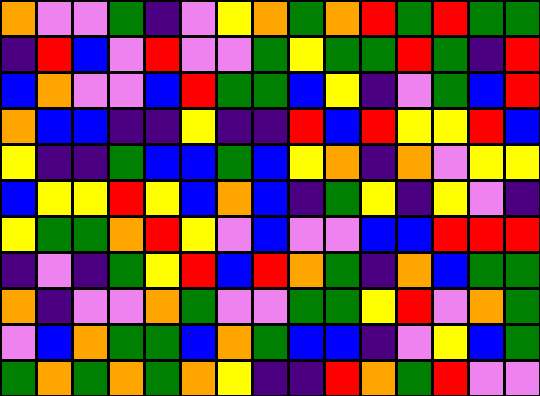[["orange", "violet", "violet", "green", "indigo", "violet", "yellow", "orange", "green", "orange", "red", "green", "red", "green", "green"], ["indigo", "red", "blue", "violet", "red", "violet", "violet", "green", "yellow", "green", "green", "red", "green", "indigo", "red"], ["blue", "orange", "violet", "violet", "blue", "red", "green", "green", "blue", "yellow", "indigo", "violet", "green", "blue", "red"], ["orange", "blue", "blue", "indigo", "indigo", "yellow", "indigo", "indigo", "red", "blue", "red", "yellow", "yellow", "red", "blue"], ["yellow", "indigo", "indigo", "green", "blue", "blue", "green", "blue", "yellow", "orange", "indigo", "orange", "violet", "yellow", "yellow"], ["blue", "yellow", "yellow", "red", "yellow", "blue", "orange", "blue", "indigo", "green", "yellow", "indigo", "yellow", "violet", "indigo"], ["yellow", "green", "green", "orange", "red", "yellow", "violet", "blue", "violet", "violet", "blue", "blue", "red", "red", "red"], ["indigo", "violet", "indigo", "green", "yellow", "red", "blue", "red", "orange", "green", "indigo", "orange", "blue", "green", "green"], ["orange", "indigo", "violet", "violet", "orange", "green", "violet", "violet", "green", "green", "yellow", "red", "violet", "orange", "green"], ["violet", "blue", "orange", "green", "green", "blue", "orange", "green", "blue", "blue", "indigo", "violet", "yellow", "blue", "green"], ["green", "orange", "green", "orange", "green", "orange", "yellow", "indigo", "indigo", "red", "orange", "green", "red", "violet", "violet"]]